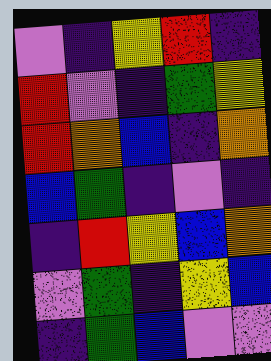[["violet", "indigo", "yellow", "red", "indigo"], ["red", "violet", "indigo", "green", "yellow"], ["red", "orange", "blue", "indigo", "orange"], ["blue", "green", "indigo", "violet", "indigo"], ["indigo", "red", "yellow", "blue", "orange"], ["violet", "green", "indigo", "yellow", "blue"], ["indigo", "green", "blue", "violet", "violet"]]